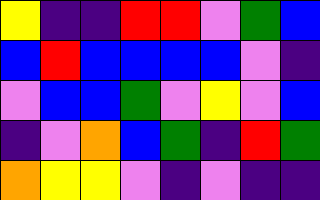[["yellow", "indigo", "indigo", "red", "red", "violet", "green", "blue"], ["blue", "red", "blue", "blue", "blue", "blue", "violet", "indigo"], ["violet", "blue", "blue", "green", "violet", "yellow", "violet", "blue"], ["indigo", "violet", "orange", "blue", "green", "indigo", "red", "green"], ["orange", "yellow", "yellow", "violet", "indigo", "violet", "indigo", "indigo"]]